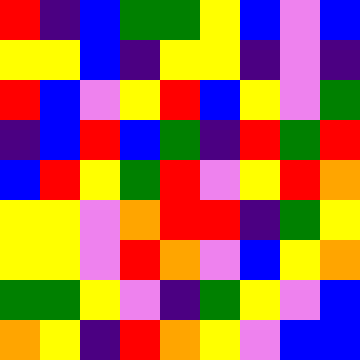[["red", "indigo", "blue", "green", "green", "yellow", "blue", "violet", "blue"], ["yellow", "yellow", "blue", "indigo", "yellow", "yellow", "indigo", "violet", "indigo"], ["red", "blue", "violet", "yellow", "red", "blue", "yellow", "violet", "green"], ["indigo", "blue", "red", "blue", "green", "indigo", "red", "green", "red"], ["blue", "red", "yellow", "green", "red", "violet", "yellow", "red", "orange"], ["yellow", "yellow", "violet", "orange", "red", "red", "indigo", "green", "yellow"], ["yellow", "yellow", "violet", "red", "orange", "violet", "blue", "yellow", "orange"], ["green", "green", "yellow", "violet", "indigo", "green", "yellow", "violet", "blue"], ["orange", "yellow", "indigo", "red", "orange", "yellow", "violet", "blue", "blue"]]